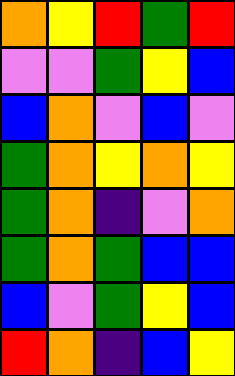[["orange", "yellow", "red", "green", "red"], ["violet", "violet", "green", "yellow", "blue"], ["blue", "orange", "violet", "blue", "violet"], ["green", "orange", "yellow", "orange", "yellow"], ["green", "orange", "indigo", "violet", "orange"], ["green", "orange", "green", "blue", "blue"], ["blue", "violet", "green", "yellow", "blue"], ["red", "orange", "indigo", "blue", "yellow"]]